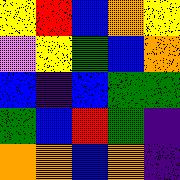[["yellow", "red", "blue", "orange", "yellow"], ["violet", "yellow", "green", "blue", "orange"], ["blue", "indigo", "blue", "green", "green"], ["green", "blue", "red", "green", "indigo"], ["orange", "orange", "blue", "orange", "indigo"]]